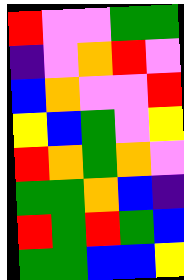[["red", "violet", "violet", "green", "green"], ["indigo", "violet", "orange", "red", "violet"], ["blue", "orange", "violet", "violet", "red"], ["yellow", "blue", "green", "violet", "yellow"], ["red", "orange", "green", "orange", "violet"], ["green", "green", "orange", "blue", "indigo"], ["red", "green", "red", "green", "blue"], ["green", "green", "blue", "blue", "yellow"]]